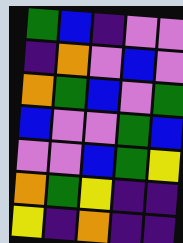[["green", "blue", "indigo", "violet", "violet"], ["indigo", "orange", "violet", "blue", "violet"], ["orange", "green", "blue", "violet", "green"], ["blue", "violet", "violet", "green", "blue"], ["violet", "violet", "blue", "green", "yellow"], ["orange", "green", "yellow", "indigo", "indigo"], ["yellow", "indigo", "orange", "indigo", "indigo"]]